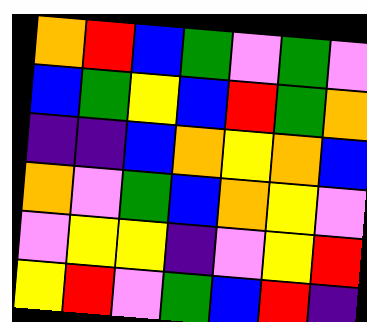[["orange", "red", "blue", "green", "violet", "green", "violet"], ["blue", "green", "yellow", "blue", "red", "green", "orange"], ["indigo", "indigo", "blue", "orange", "yellow", "orange", "blue"], ["orange", "violet", "green", "blue", "orange", "yellow", "violet"], ["violet", "yellow", "yellow", "indigo", "violet", "yellow", "red"], ["yellow", "red", "violet", "green", "blue", "red", "indigo"]]